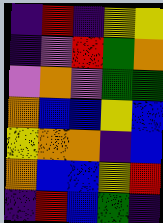[["indigo", "red", "indigo", "yellow", "yellow"], ["indigo", "violet", "red", "green", "orange"], ["violet", "orange", "violet", "green", "green"], ["orange", "blue", "blue", "yellow", "blue"], ["yellow", "orange", "orange", "indigo", "blue"], ["orange", "blue", "blue", "yellow", "red"], ["indigo", "red", "blue", "green", "indigo"]]